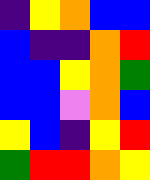[["indigo", "yellow", "orange", "blue", "blue"], ["blue", "indigo", "indigo", "orange", "red"], ["blue", "blue", "yellow", "orange", "green"], ["blue", "blue", "violet", "orange", "blue"], ["yellow", "blue", "indigo", "yellow", "red"], ["green", "red", "red", "orange", "yellow"]]